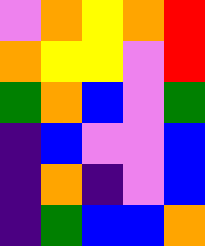[["violet", "orange", "yellow", "orange", "red"], ["orange", "yellow", "yellow", "violet", "red"], ["green", "orange", "blue", "violet", "green"], ["indigo", "blue", "violet", "violet", "blue"], ["indigo", "orange", "indigo", "violet", "blue"], ["indigo", "green", "blue", "blue", "orange"]]